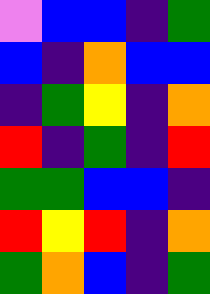[["violet", "blue", "blue", "indigo", "green"], ["blue", "indigo", "orange", "blue", "blue"], ["indigo", "green", "yellow", "indigo", "orange"], ["red", "indigo", "green", "indigo", "red"], ["green", "green", "blue", "blue", "indigo"], ["red", "yellow", "red", "indigo", "orange"], ["green", "orange", "blue", "indigo", "green"]]